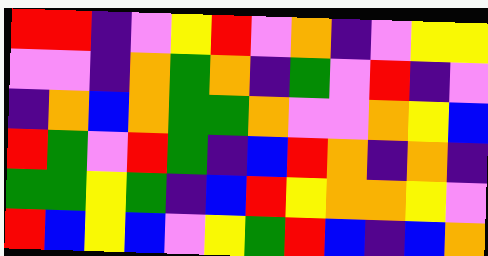[["red", "red", "indigo", "violet", "yellow", "red", "violet", "orange", "indigo", "violet", "yellow", "yellow"], ["violet", "violet", "indigo", "orange", "green", "orange", "indigo", "green", "violet", "red", "indigo", "violet"], ["indigo", "orange", "blue", "orange", "green", "green", "orange", "violet", "violet", "orange", "yellow", "blue"], ["red", "green", "violet", "red", "green", "indigo", "blue", "red", "orange", "indigo", "orange", "indigo"], ["green", "green", "yellow", "green", "indigo", "blue", "red", "yellow", "orange", "orange", "yellow", "violet"], ["red", "blue", "yellow", "blue", "violet", "yellow", "green", "red", "blue", "indigo", "blue", "orange"]]